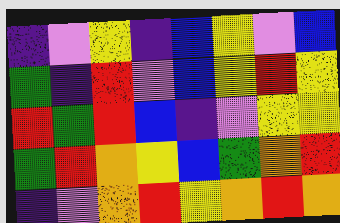[["indigo", "violet", "yellow", "indigo", "blue", "yellow", "violet", "blue"], ["green", "indigo", "red", "violet", "blue", "yellow", "red", "yellow"], ["red", "green", "red", "blue", "indigo", "violet", "yellow", "yellow"], ["green", "red", "orange", "yellow", "blue", "green", "orange", "red"], ["indigo", "violet", "orange", "red", "yellow", "orange", "red", "orange"]]